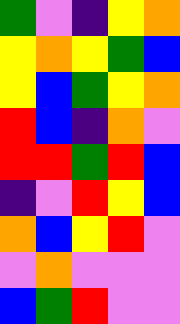[["green", "violet", "indigo", "yellow", "orange"], ["yellow", "orange", "yellow", "green", "blue"], ["yellow", "blue", "green", "yellow", "orange"], ["red", "blue", "indigo", "orange", "violet"], ["red", "red", "green", "red", "blue"], ["indigo", "violet", "red", "yellow", "blue"], ["orange", "blue", "yellow", "red", "violet"], ["violet", "orange", "violet", "violet", "violet"], ["blue", "green", "red", "violet", "violet"]]